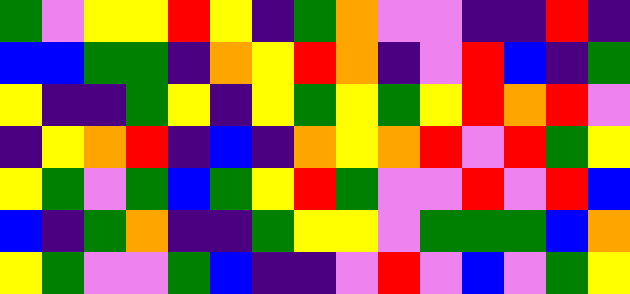[["green", "violet", "yellow", "yellow", "red", "yellow", "indigo", "green", "orange", "violet", "violet", "indigo", "indigo", "red", "indigo"], ["blue", "blue", "green", "green", "indigo", "orange", "yellow", "red", "orange", "indigo", "violet", "red", "blue", "indigo", "green"], ["yellow", "indigo", "indigo", "green", "yellow", "indigo", "yellow", "green", "yellow", "green", "yellow", "red", "orange", "red", "violet"], ["indigo", "yellow", "orange", "red", "indigo", "blue", "indigo", "orange", "yellow", "orange", "red", "violet", "red", "green", "yellow"], ["yellow", "green", "violet", "green", "blue", "green", "yellow", "red", "green", "violet", "violet", "red", "violet", "red", "blue"], ["blue", "indigo", "green", "orange", "indigo", "indigo", "green", "yellow", "yellow", "violet", "green", "green", "green", "blue", "orange"], ["yellow", "green", "violet", "violet", "green", "blue", "indigo", "indigo", "violet", "red", "violet", "blue", "violet", "green", "yellow"]]